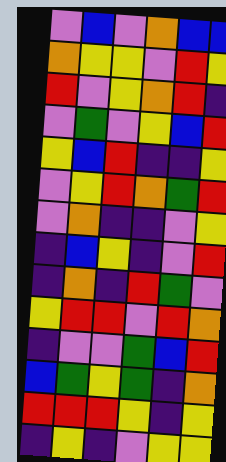[["violet", "blue", "violet", "orange", "blue", "blue"], ["orange", "yellow", "yellow", "violet", "red", "yellow"], ["red", "violet", "yellow", "orange", "red", "indigo"], ["violet", "green", "violet", "yellow", "blue", "red"], ["yellow", "blue", "red", "indigo", "indigo", "yellow"], ["violet", "yellow", "red", "orange", "green", "red"], ["violet", "orange", "indigo", "indigo", "violet", "yellow"], ["indigo", "blue", "yellow", "indigo", "violet", "red"], ["indigo", "orange", "indigo", "red", "green", "violet"], ["yellow", "red", "red", "violet", "red", "orange"], ["indigo", "violet", "violet", "green", "blue", "red"], ["blue", "green", "yellow", "green", "indigo", "orange"], ["red", "red", "red", "yellow", "indigo", "yellow"], ["indigo", "yellow", "indigo", "violet", "yellow", "yellow"]]